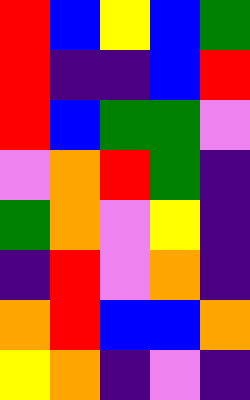[["red", "blue", "yellow", "blue", "green"], ["red", "indigo", "indigo", "blue", "red"], ["red", "blue", "green", "green", "violet"], ["violet", "orange", "red", "green", "indigo"], ["green", "orange", "violet", "yellow", "indigo"], ["indigo", "red", "violet", "orange", "indigo"], ["orange", "red", "blue", "blue", "orange"], ["yellow", "orange", "indigo", "violet", "indigo"]]